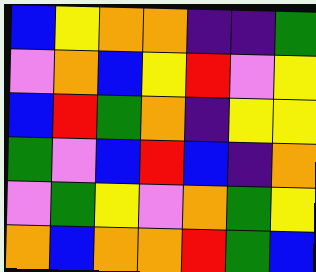[["blue", "yellow", "orange", "orange", "indigo", "indigo", "green"], ["violet", "orange", "blue", "yellow", "red", "violet", "yellow"], ["blue", "red", "green", "orange", "indigo", "yellow", "yellow"], ["green", "violet", "blue", "red", "blue", "indigo", "orange"], ["violet", "green", "yellow", "violet", "orange", "green", "yellow"], ["orange", "blue", "orange", "orange", "red", "green", "blue"]]